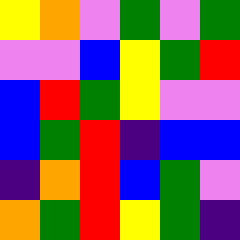[["yellow", "orange", "violet", "green", "violet", "green"], ["violet", "violet", "blue", "yellow", "green", "red"], ["blue", "red", "green", "yellow", "violet", "violet"], ["blue", "green", "red", "indigo", "blue", "blue"], ["indigo", "orange", "red", "blue", "green", "violet"], ["orange", "green", "red", "yellow", "green", "indigo"]]